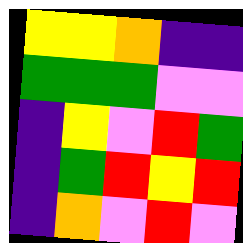[["yellow", "yellow", "orange", "indigo", "indigo"], ["green", "green", "green", "violet", "violet"], ["indigo", "yellow", "violet", "red", "green"], ["indigo", "green", "red", "yellow", "red"], ["indigo", "orange", "violet", "red", "violet"]]